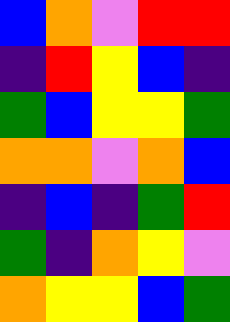[["blue", "orange", "violet", "red", "red"], ["indigo", "red", "yellow", "blue", "indigo"], ["green", "blue", "yellow", "yellow", "green"], ["orange", "orange", "violet", "orange", "blue"], ["indigo", "blue", "indigo", "green", "red"], ["green", "indigo", "orange", "yellow", "violet"], ["orange", "yellow", "yellow", "blue", "green"]]